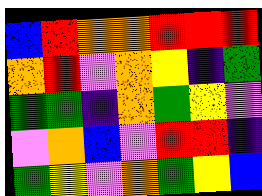[["blue", "red", "orange", "orange", "red", "red", "red"], ["orange", "red", "violet", "orange", "yellow", "indigo", "green"], ["green", "green", "indigo", "orange", "green", "yellow", "violet"], ["violet", "orange", "blue", "violet", "red", "red", "indigo"], ["green", "yellow", "violet", "orange", "green", "yellow", "blue"]]